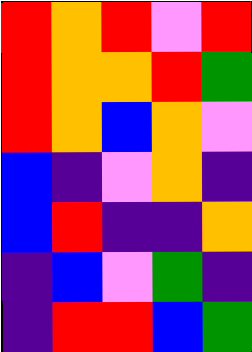[["red", "orange", "red", "violet", "red"], ["red", "orange", "orange", "red", "green"], ["red", "orange", "blue", "orange", "violet"], ["blue", "indigo", "violet", "orange", "indigo"], ["blue", "red", "indigo", "indigo", "orange"], ["indigo", "blue", "violet", "green", "indigo"], ["indigo", "red", "red", "blue", "green"]]